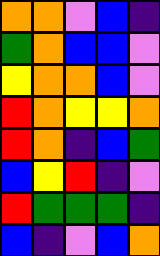[["orange", "orange", "violet", "blue", "indigo"], ["green", "orange", "blue", "blue", "violet"], ["yellow", "orange", "orange", "blue", "violet"], ["red", "orange", "yellow", "yellow", "orange"], ["red", "orange", "indigo", "blue", "green"], ["blue", "yellow", "red", "indigo", "violet"], ["red", "green", "green", "green", "indigo"], ["blue", "indigo", "violet", "blue", "orange"]]